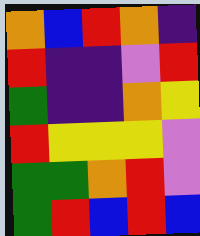[["orange", "blue", "red", "orange", "indigo"], ["red", "indigo", "indigo", "violet", "red"], ["green", "indigo", "indigo", "orange", "yellow"], ["red", "yellow", "yellow", "yellow", "violet"], ["green", "green", "orange", "red", "violet"], ["green", "red", "blue", "red", "blue"]]